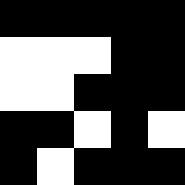[["black", "black", "black", "black", "black"], ["white", "white", "white", "black", "black"], ["white", "white", "black", "black", "black"], ["black", "black", "white", "black", "white"], ["black", "white", "black", "black", "black"]]